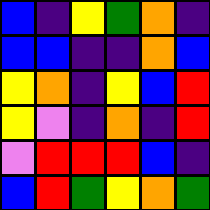[["blue", "indigo", "yellow", "green", "orange", "indigo"], ["blue", "blue", "indigo", "indigo", "orange", "blue"], ["yellow", "orange", "indigo", "yellow", "blue", "red"], ["yellow", "violet", "indigo", "orange", "indigo", "red"], ["violet", "red", "red", "red", "blue", "indigo"], ["blue", "red", "green", "yellow", "orange", "green"]]